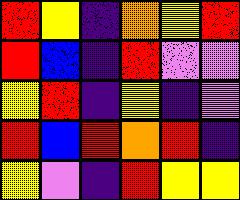[["red", "yellow", "indigo", "orange", "yellow", "red"], ["red", "blue", "indigo", "red", "violet", "violet"], ["yellow", "red", "indigo", "yellow", "indigo", "violet"], ["red", "blue", "red", "orange", "red", "indigo"], ["yellow", "violet", "indigo", "red", "yellow", "yellow"]]